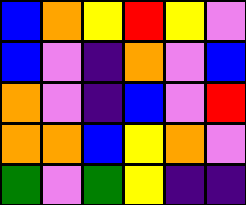[["blue", "orange", "yellow", "red", "yellow", "violet"], ["blue", "violet", "indigo", "orange", "violet", "blue"], ["orange", "violet", "indigo", "blue", "violet", "red"], ["orange", "orange", "blue", "yellow", "orange", "violet"], ["green", "violet", "green", "yellow", "indigo", "indigo"]]